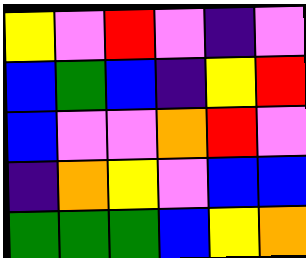[["yellow", "violet", "red", "violet", "indigo", "violet"], ["blue", "green", "blue", "indigo", "yellow", "red"], ["blue", "violet", "violet", "orange", "red", "violet"], ["indigo", "orange", "yellow", "violet", "blue", "blue"], ["green", "green", "green", "blue", "yellow", "orange"]]